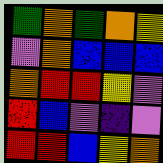[["green", "orange", "green", "orange", "yellow"], ["violet", "orange", "blue", "blue", "blue"], ["orange", "red", "red", "yellow", "violet"], ["red", "blue", "violet", "indigo", "violet"], ["red", "red", "blue", "yellow", "orange"]]